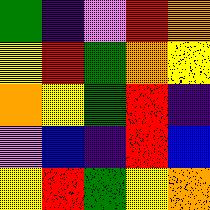[["green", "indigo", "violet", "red", "orange"], ["yellow", "red", "green", "orange", "yellow"], ["orange", "yellow", "green", "red", "indigo"], ["violet", "blue", "indigo", "red", "blue"], ["yellow", "red", "green", "yellow", "orange"]]